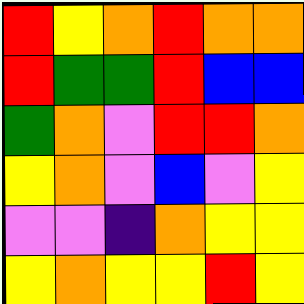[["red", "yellow", "orange", "red", "orange", "orange"], ["red", "green", "green", "red", "blue", "blue"], ["green", "orange", "violet", "red", "red", "orange"], ["yellow", "orange", "violet", "blue", "violet", "yellow"], ["violet", "violet", "indigo", "orange", "yellow", "yellow"], ["yellow", "orange", "yellow", "yellow", "red", "yellow"]]